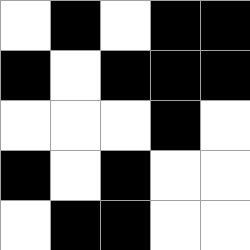[["white", "black", "white", "black", "black"], ["black", "white", "black", "black", "black"], ["white", "white", "white", "black", "white"], ["black", "white", "black", "white", "white"], ["white", "black", "black", "white", "white"]]